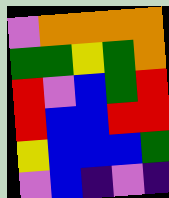[["violet", "orange", "orange", "orange", "orange"], ["green", "green", "yellow", "green", "orange"], ["red", "violet", "blue", "green", "red"], ["red", "blue", "blue", "red", "red"], ["yellow", "blue", "blue", "blue", "green"], ["violet", "blue", "indigo", "violet", "indigo"]]